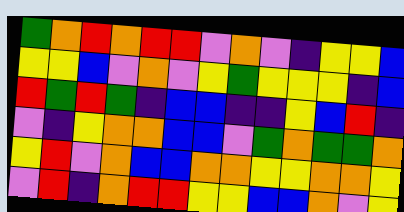[["green", "orange", "red", "orange", "red", "red", "violet", "orange", "violet", "indigo", "yellow", "yellow", "blue"], ["yellow", "yellow", "blue", "violet", "orange", "violet", "yellow", "green", "yellow", "yellow", "yellow", "indigo", "blue"], ["red", "green", "red", "green", "indigo", "blue", "blue", "indigo", "indigo", "yellow", "blue", "red", "indigo"], ["violet", "indigo", "yellow", "orange", "orange", "blue", "blue", "violet", "green", "orange", "green", "green", "orange"], ["yellow", "red", "violet", "orange", "blue", "blue", "orange", "orange", "yellow", "yellow", "orange", "orange", "yellow"], ["violet", "red", "indigo", "orange", "red", "red", "yellow", "yellow", "blue", "blue", "orange", "violet", "yellow"]]